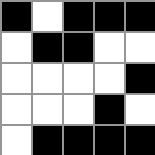[["black", "white", "black", "black", "black"], ["white", "black", "black", "white", "white"], ["white", "white", "white", "white", "black"], ["white", "white", "white", "black", "white"], ["white", "black", "black", "black", "black"]]